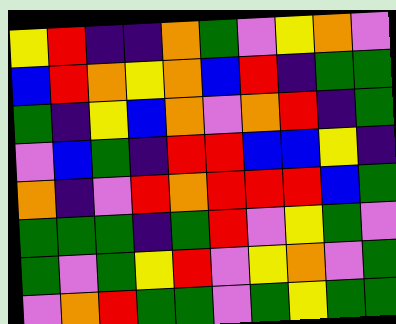[["yellow", "red", "indigo", "indigo", "orange", "green", "violet", "yellow", "orange", "violet"], ["blue", "red", "orange", "yellow", "orange", "blue", "red", "indigo", "green", "green"], ["green", "indigo", "yellow", "blue", "orange", "violet", "orange", "red", "indigo", "green"], ["violet", "blue", "green", "indigo", "red", "red", "blue", "blue", "yellow", "indigo"], ["orange", "indigo", "violet", "red", "orange", "red", "red", "red", "blue", "green"], ["green", "green", "green", "indigo", "green", "red", "violet", "yellow", "green", "violet"], ["green", "violet", "green", "yellow", "red", "violet", "yellow", "orange", "violet", "green"], ["violet", "orange", "red", "green", "green", "violet", "green", "yellow", "green", "green"]]